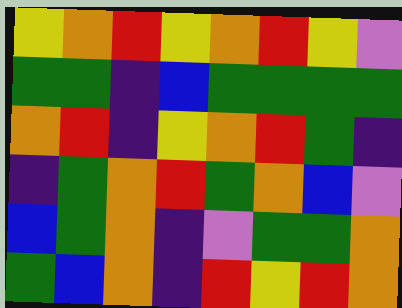[["yellow", "orange", "red", "yellow", "orange", "red", "yellow", "violet"], ["green", "green", "indigo", "blue", "green", "green", "green", "green"], ["orange", "red", "indigo", "yellow", "orange", "red", "green", "indigo"], ["indigo", "green", "orange", "red", "green", "orange", "blue", "violet"], ["blue", "green", "orange", "indigo", "violet", "green", "green", "orange"], ["green", "blue", "orange", "indigo", "red", "yellow", "red", "orange"]]